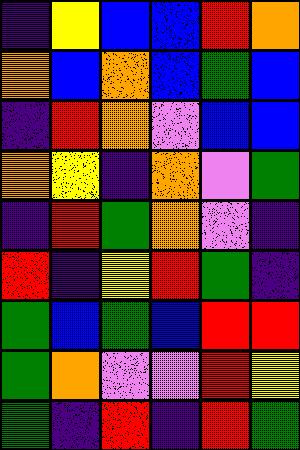[["indigo", "yellow", "blue", "blue", "red", "orange"], ["orange", "blue", "orange", "blue", "green", "blue"], ["indigo", "red", "orange", "violet", "blue", "blue"], ["orange", "yellow", "indigo", "orange", "violet", "green"], ["indigo", "red", "green", "orange", "violet", "indigo"], ["red", "indigo", "yellow", "red", "green", "indigo"], ["green", "blue", "green", "blue", "red", "red"], ["green", "orange", "violet", "violet", "red", "yellow"], ["green", "indigo", "red", "indigo", "red", "green"]]